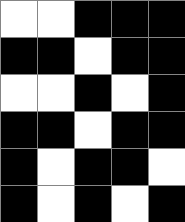[["white", "white", "black", "black", "black"], ["black", "black", "white", "black", "black"], ["white", "white", "black", "white", "black"], ["black", "black", "white", "black", "black"], ["black", "white", "black", "black", "white"], ["black", "white", "black", "white", "black"]]